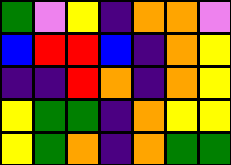[["green", "violet", "yellow", "indigo", "orange", "orange", "violet"], ["blue", "red", "red", "blue", "indigo", "orange", "yellow"], ["indigo", "indigo", "red", "orange", "indigo", "orange", "yellow"], ["yellow", "green", "green", "indigo", "orange", "yellow", "yellow"], ["yellow", "green", "orange", "indigo", "orange", "green", "green"]]